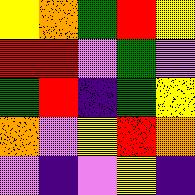[["yellow", "orange", "green", "red", "yellow"], ["red", "red", "violet", "green", "violet"], ["green", "red", "indigo", "green", "yellow"], ["orange", "violet", "yellow", "red", "orange"], ["violet", "indigo", "violet", "yellow", "indigo"]]